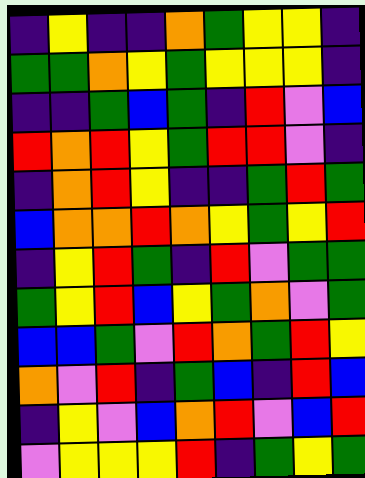[["indigo", "yellow", "indigo", "indigo", "orange", "green", "yellow", "yellow", "indigo"], ["green", "green", "orange", "yellow", "green", "yellow", "yellow", "yellow", "indigo"], ["indigo", "indigo", "green", "blue", "green", "indigo", "red", "violet", "blue"], ["red", "orange", "red", "yellow", "green", "red", "red", "violet", "indigo"], ["indigo", "orange", "red", "yellow", "indigo", "indigo", "green", "red", "green"], ["blue", "orange", "orange", "red", "orange", "yellow", "green", "yellow", "red"], ["indigo", "yellow", "red", "green", "indigo", "red", "violet", "green", "green"], ["green", "yellow", "red", "blue", "yellow", "green", "orange", "violet", "green"], ["blue", "blue", "green", "violet", "red", "orange", "green", "red", "yellow"], ["orange", "violet", "red", "indigo", "green", "blue", "indigo", "red", "blue"], ["indigo", "yellow", "violet", "blue", "orange", "red", "violet", "blue", "red"], ["violet", "yellow", "yellow", "yellow", "red", "indigo", "green", "yellow", "green"]]